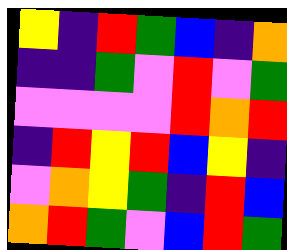[["yellow", "indigo", "red", "green", "blue", "indigo", "orange"], ["indigo", "indigo", "green", "violet", "red", "violet", "green"], ["violet", "violet", "violet", "violet", "red", "orange", "red"], ["indigo", "red", "yellow", "red", "blue", "yellow", "indigo"], ["violet", "orange", "yellow", "green", "indigo", "red", "blue"], ["orange", "red", "green", "violet", "blue", "red", "green"]]